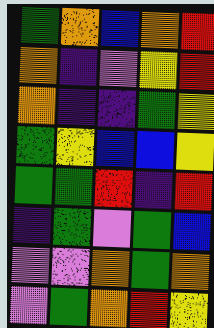[["green", "orange", "blue", "orange", "red"], ["orange", "indigo", "violet", "yellow", "red"], ["orange", "indigo", "indigo", "green", "yellow"], ["green", "yellow", "blue", "blue", "yellow"], ["green", "green", "red", "indigo", "red"], ["indigo", "green", "violet", "green", "blue"], ["violet", "violet", "orange", "green", "orange"], ["violet", "green", "orange", "red", "yellow"]]